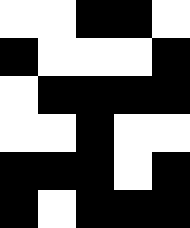[["white", "white", "black", "black", "white"], ["black", "white", "white", "white", "black"], ["white", "black", "black", "black", "black"], ["white", "white", "black", "white", "white"], ["black", "black", "black", "white", "black"], ["black", "white", "black", "black", "black"]]